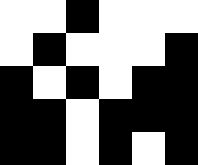[["white", "white", "black", "white", "white", "white"], ["white", "black", "white", "white", "white", "black"], ["black", "white", "black", "white", "black", "black"], ["black", "black", "white", "black", "black", "black"], ["black", "black", "white", "black", "white", "black"]]